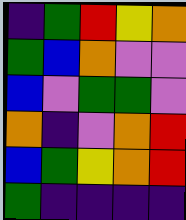[["indigo", "green", "red", "yellow", "orange"], ["green", "blue", "orange", "violet", "violet"], ["blue", "violet", "green", "green", "violet"], ["orange", "indigo", "violet", "orange", "red"], ["blue", "green", "yellow", "orange", "red"], ["green", "indigo", "indigo", "indigo", "indigo"]]